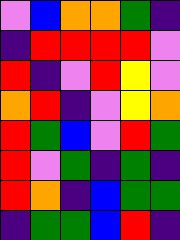[["violet", "blue", "orange", "orange", "green", "indigo"], ["indigo", "red", "red", "red", "red", "violet"], ["red", "indigo", "violet", "red", "yellow", "violet"], ["orange", "red", "indigo", "violet", "yellow", "orange"], ["red", "green", "blue", "violet", "red", "green"], ["red", "violet", "green", "indigo", "green", "indigo"], ["red", "orange", "indigo", "blue", "green", "green"], ["indigo", "green", "green", "blue", "red", "indigo"]]